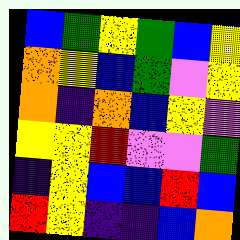[["blue", "green", "yellow", "green", "blue", "yellow"], ["orange", "yellow", "blue", "green", "violet", "yellow"], ["orange", "indigo", "orange", "blue", "yellow", "violet"], ["yellow", "yellow", "red", "violet", "violet", "green"], ["indigo", "yellow", "blue", "blue", "red", "blue"], ["red", "yellow", "indigo", "indigo", "blue", "orange"]]